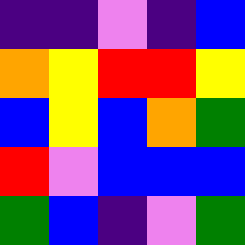[["indigo", "indigo", "violet", "indigo", "blue"], ["orange", "yellow", "red", "red", "yellow"], ["blue", "yellow", "blue", "orange", "green"], ["red", "violet", "blue", "blue", "blue"], ["green", "blue", "indigo", "violet", "green"]]